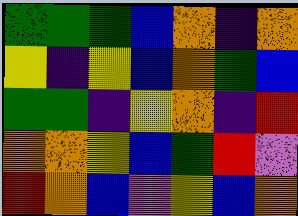[["green", "green", "green", "blue", "orange", "indigo", "orange"], ["yellow", "indigo", "yellow", "blue", "orange", "green", "blue"], ["green", "green", "indigo", "yellow", "orange", "indigo", "red"], ["orange", "orange", "yellow", "blue", "green", "red", "violet"], ["red", "orange", "blue", "violet", "yellow", "blue", "orange"]]